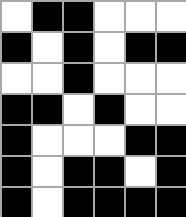[["white", "black", "black", "white", "white", "white"], ["black", "white", "black", "white", "black", "black"], ["white", "white", "black", "white", "white", "white"], ["black", "black", "white", "black", "white", "white"], ["black", "white", "white", "white", "black", "black"], ["black", "white", "black", "black", "white", "black"], ["black", "white", "black", "black", "black", "black"]]